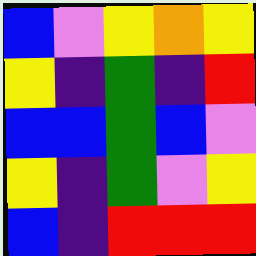[["blue", "violet", "yellow", "orange", "yellow"], ["yellow", "indigo", "green", "indigo", "red"], ["blue", "blue", "green", "blue", "violet"], ["yellow", "indigo", "green", "violet", "yellow"], ["blue", "indigo", "red", "red", "red"]]